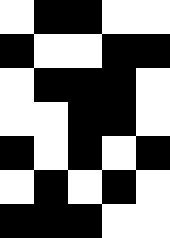[["white", "black", "black", "white", "white"], ["black", "white", "white", "black", "black"], ["white", "black", "black", "black", "white"], ["white", "white", "black", "black", "white"], ["black", "white", "black", "white", "black"], ["white", "black", "white", "black", "white"], ["black", "black", "black", "white", "white"]]